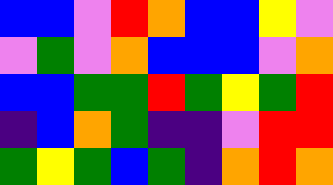[["blue", "blue", "violet", "red", "orange", "blue", "blue", "yellow", "violet"], ["violet", "green", "violet", "orange", "blue", "blue", "blue", "violet", "orange"], ["blue", "blue", "green", "green", "red", "green", "yellow", "green", "red"], ["indigo", "blue", "orange", "green", "indigo", "indigo", "violet", "red", "red"], ["green", "yellow", "green", "blue", "green", "indigo", "orange", "red", "orange"]]